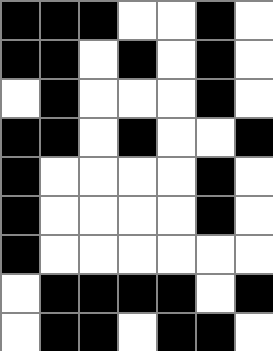[["black", "black", "black", "white", "white", "black", "white"], ["black", "black", "white", "black", "white", "black", "white"], ["white", "black", "white", "white", "white", "black", "white"], ["black", "black", "white", "black", "white", "white", "black"], ["black", "white", "white", "white", "white", "black", "white"], ["black", "white", "white", "white", "white", "black", "white"], ["black", "white", "white", "white", "white", "white", "white"], ["white", "black", "black", "black", "black", "white", "black"], ["white", "black", "black", "white", "black", "black", "white"]]